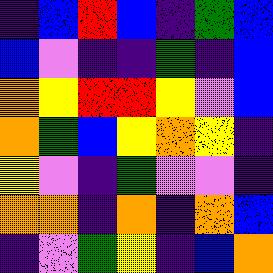[["indigo", "blue", "red", "blue", "indigo", "green", "blue"], ["blue", "violet", "indigo", "indigo", "green", "indigo", "blue"], ["orange", "yellow", "red", "red", "yellow", "violet", "blue"], ["orange", "green", "blue", "yellow", "orange", "yellow", "indigo"], ["yellow", "violet", "indigo", "green", "violet", "violet", "indigo"], ["orange", "orange", "indigo", "orange", "indigo", "orange", "blue"], ["indigo", "violet", "green", "yellow", "indigo", "blue", "orange"]]